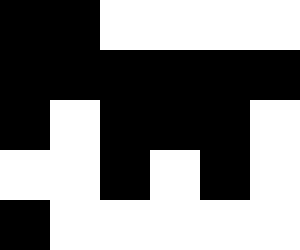[["black", "black", "white", "white", "white", "white"], ["black", "black", "black", "black", "black", "black"], ["black", "white", "black", "black", "black", "white"], ["white", "white", "black", "white", "black", "white"], ["black", "white", "white", "white", "white", "white"]]